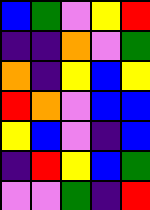[["blue", "green", "violet", "yellow", "red"], ["indigo", "indigo", "orange", "violet", "green"], ["orange", "indigo", "yellow", "blue", "yellow"], ["red", "orange", "violet", "blue", "blue"], ["yellow", "blue", "violet", "indigo", "blue"], ["indigo", "red", "yellow", "blue", "green"], ["violet", "violet", "green", "indigo", "red"]]